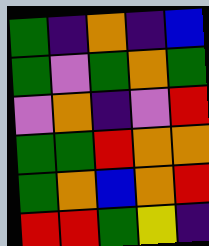[["green", "indigo", "orange", "indigo", "blue"], ["green", "violet", "green", "orange", "green"], ["violet", "orange", "indigo", "violet", "red"], ["green", "green", "red", "orange", "orange"], ["green", "orange", "blue", "orange", "red"], ["red", "red", "green", "yellow", "indigo"]]